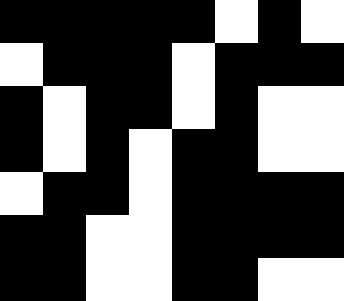[["black", "black", "black", "black", "black", "white", "black", "white"], ["white", "black", "black", "black", "white", "black", "black", "black"], ["black", "white", "black", "black", "white", "black", "white", "white"], ["black", "white", "black", "white", "black", "black", "white", "white"], ["white", "black", "black", "white", "black", "black", "black", "black"], ["black", "black", "white", "white", "black", "black", "black", "black"], ["black", "black", "white", "white", "black", "black", "white", "white"]]